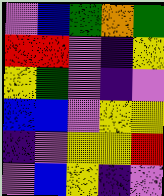[["violet", "blue", "green", "orange", "green"], ["red", "red", "violet", "indigo", "yellow"], ["yellow", "green", "violet", "indigo", "violet"], ["blue", "blue", "violet", "yellow", "yellow"], ["indigo", "violet", "yellow", "yellow", "red"], ["violet", "blue", "yellow", "indigo", "violet"]]